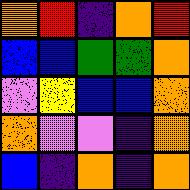[["orange", "red", "indigo", "orange", "red"], ["blue", "blue", "green", "green", "orange"], ["violet", "yellow", "blue", "blue", "orange"], ["orange", "violet", "violet", "indigo", "orange"], ["blue", "indigo", "orange", "indigo", "orange"]]